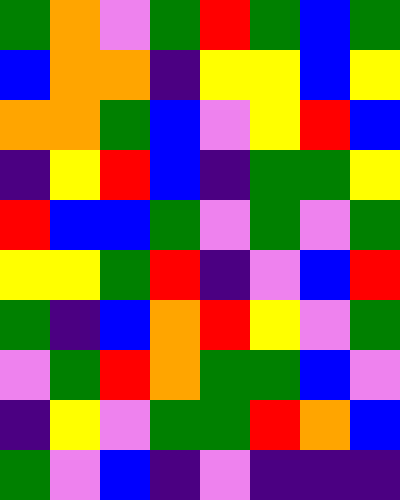[["green", "orange", "violet", "green", "red", "green", "blue", "green"], ["blue", "orange", "orange", "indigo", "yellow", "yellow", "blue", "yellow"], ["orange", "orange", "green", "blue", "violet", "yellow", "red", "blue"], ["indigo", "yellow", "red", "blue", "indigo", "green", "green", "yellow"], ["red", "blue", "blue", "green", "violet", "green", "violet", "green"], ["yellow", "yellow", "green", "red", "indigo", "violet", "blue", "red"], ["green", "indigo", "blue", "orange", "red", "yellow", "violet", "green"], ["violet", "green", "red", "orange", "green", "green", "blue", "violet"], ["indigo", "yellow", "violet", "green", "green", "red", "orange", "blue"], ["green", "violet", "blue", "indigo", "violet", "indigo", "indigo", "indigo"]]